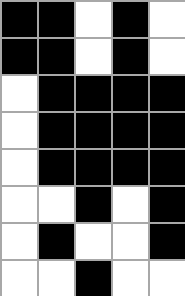[["black", "black", "white", "black", "white"], ["black", "black", "white", "black", "white"], ["white", "black", "black", "black", "black"], ["white", "black", "black", "black", "black"], ["white", "black", "black", "black", "black"], ["white", "white", "black", "white", "black"], ["white", "black", "white", "white", "black"], ["white", "white", "black", "white", "white"]]